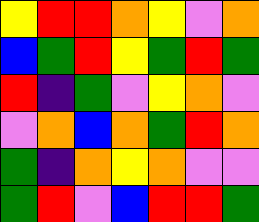[["yellow", "red", "red", "orange", "yellow", "violet", "orange"], ["blue", "green", "red", "yellow", "green", "red", "green"], ["red", "indigo", "green", "violet", "yellow", "orange", "violet"], ["violet", "orange", "blue", "orange", "green", "red", "orange"], ["green", "indigo", "orange", "yellow", "orange", "violet", "violet"], ["green", "red", "violet", "blue", "red", "red", "green"]]